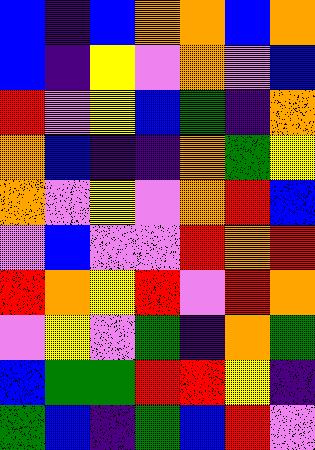[["blue", "indigo", "blue", "orange", "orange", "blue", "orange"], ["blue", "indigo", "yellow", "violet", "orange", "violet", "blue"], ["red", "violet", "yellow", "blue", "green", "indigo", "orange"], ["orange", "blue", "indigo", "indigo", "orange", "green", "yellow"], ["orange", "violet", "yellow", "violet", "orange", "red", "blue"], ["violet", "blue", "violet", "violet", "red", "orange", "red"], ["red", "orange", "yellow", "red", "violet", "red", "orange"], ["violet", "yellow", "violet", "green", "indigo", "orange", "green"], ["blue", "green", "green", "red", "red", "yellow", "indigo"], ["green", "blue", "indigo", "green", "blue", "red", "violet"]]